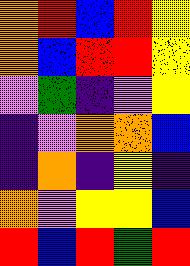[["orange", "red", "blue", "red", "yellow"], ["orange", "blue", "red", "red", "yellow"], ["violet", "green", "indigo", "violet", "yellow"], ["indigo", "violet", "orange", "orange", "blue"], ["indigo", "orange", "indigo", "yellow", "indigo"], ["orange", "violet", "yellow", "yellow", "blue"], ["red", "blue", "red", "green", "red"]]